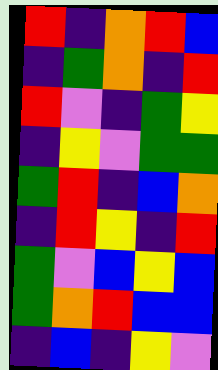[["red", "indigo", "orange", "red", "blue"], ["indigo", "green", "orange", "indigo", "red"], ["red", "violet", "indigo", "green", "yellow"], ["indigo", "yellow", "violet", "green", "green"], ["green", "red", "indigo", "blue", "orange"], ["indigo", "red", "yellow", "indigo", "red"], ["green", "violet", "blue", "yellow", "blue"], ["green", "orange", "red", "blue", "blue"], ["indigo", "blue", "indigo", "yellow", "violet"]]